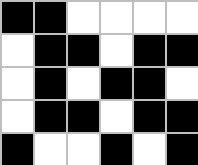[["black", "black", "white", "white", "white", "white"], ["white", "black", "black", "white", "black", "black"], ["white", "black", "white", "black", "black", "white"], ["white", "black", "black", "white", "black", "black"], ["black", "white", "white", "black", "white", "black"]]